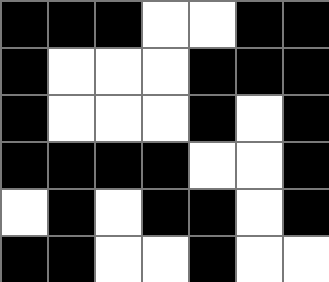[["black", "black", "black", "white", "white", "black", "black"], ["black", "white", "white", "white", "black", "black", "black"], ["black", "white", "white", "white", "black", "white", "black"], ["black", "black", "black", "black", "white", "white", "black"], ["white", "black", "white", "black", "black", "white", "black"], ["black", "black", "white", "white", "black", "white", "white"]]